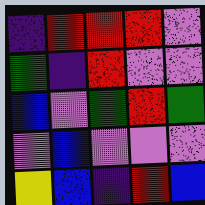[["indigo", "red", "red", "red", "violet"], ["green", "indigo", "red", "violet", "violet"], ["blue", "violet", "green", "red", "green"], ["violet", "blue", "violet", "violet", "violet"], ["yellow", "blue", "indigo", "red", "blue"]]